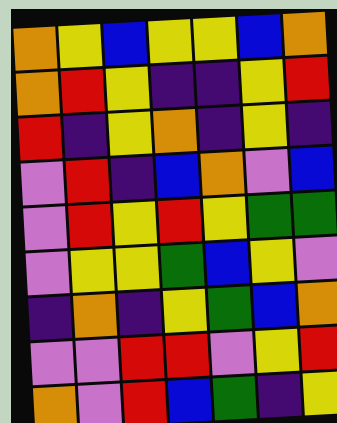[["orange", "yellow", "blue", "yellow", "yellow", "blue", "orange"], ["orange", "red", "yellow", "indigo", "indigo", "yellow", "red"], ["red", "indigo", "yellow", "orange", "indigo", "yellow", "indigo"], ["violet", "red", "indigo", "blue", "orange", "violet", "blue"], ["violet", "red", "yellow", "red", "yellow", "green", "green"], ["violet", "yellow", "yellow", "green", "blue", "yellow", "violet"], ["indigo", "orange", "indigo", "yellow", "green", "blue", "orange"], ["violet", "violet", "red", "red", "violet", "yellow", "red"], ["orange", "violet", "red", "blue", "green", "indigo", "yellow"]]